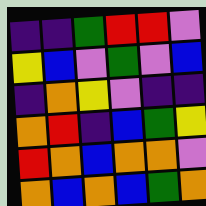[["indigo", "indigo", "green", "red", "red", "violet"], ["yellow", "blue", "violet", "green", "violet", "blue"], ["indigo", "orange", "yellow", "violet", "indigo", "indigo"], ["orange", "red", "indigo", "blue", "green", "yellow"], ["red", "orange", "blue", "orange", "orange", "violet"], ["orange", "blue", "orange", "blue", "green", "orange"]]